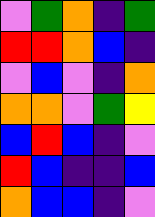[["violet", "green", "orange", "indigo", "green"], ["red", "red", "orange", "blue", "indigo"], ["violet", "blue", "violet", "indigo", "orange"], ["orange", "orange", "violet", "green", "yellow"], ["blue", "red", "blue", "indigo", "violet"], ["red", "blue", "indigo", "indigo", "blue"], ["orange", "blue", "blue", "indigo", "violet"]]